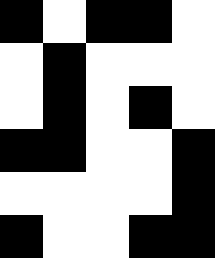[["black", "white", "black", "black", "white"], ["white", "black", "white", "white", "white"], ["white", "black", "white", "black", "white"], ["black", "black", "white", "white", "black"], ["white", "white", "white", "white", "black"], ["black", "white", "white", "black", "black"]]